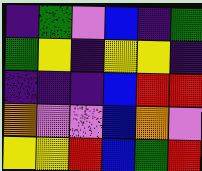[["indigo", "green", "violet", "blue", "indigo", "green"], ["green", "yellow", "indigo", "yellow", "yellow", "indigo"], ["indigo", "indigo", "indigo", "blue", "red", "red"], ["orange", "violet", "violet", "blue", "orange", "violet"], ["yellow", "yellow", "red", "blue", "green", "red"]]